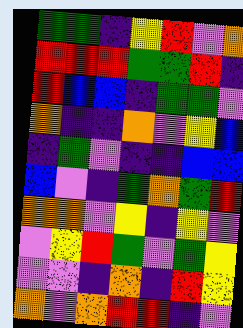[["green", "green", "indigo", "yellow", "red", "violet", "orange"], ["red", "red", "red", "green", "green", "red", "indigo"], ["red", "blue", "blue", "indigo", "green", "green", "violet"], ["orange", "indigo", "indigo", "orange", "violet", "yellow", "blue"], ["indigo", "green", "violet", "indigo", "indigo", "blue", "blue"], ["blue", "violet", "indigo", "green", "orange", "green", "red"], ["orange", "orange", "violet", "yellow", "indigo", "yellow", "violet"], ["violet", "yellow", "red", "green", "violet", "green", "yellow"], ["violet", "violet", "indigo", "orange", "indigo", "red", "yellow"], ["orange", "violet", "orange", "red", "red", "indigo", "violet"]]